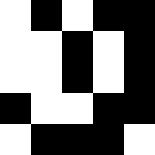[["white", "black", "white", "black", "black"], ["white", "white", "black", "white", "black"], ["white", "white", "black", "white", "black"], ["black", "white", "white", "black", "black"], ["white", "black", "black", "black", "white"]]